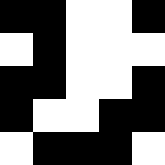[["black", "black", "white", "white", "black"], ["white", "black", "white", "white", "white"], ["black", "black", "white", "white", "black"], ["black", "white", "white", "black", "black"], ["white", "black", "black", "black", "white"]]